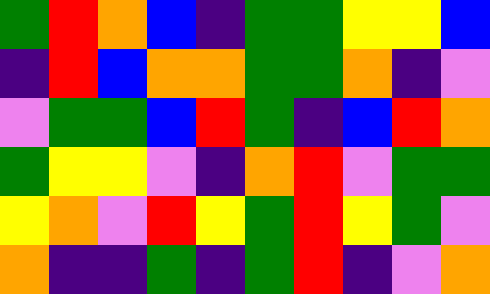[["green", "red", "orange", "blue", "indigo", "green", "green", "yellow", "yellow", "blue"], ["indigo", "red", "blue", "orange", "orange", "green", "green", "orange", "indigo", "violet"], ["violet", "green", "green", "blue", "red", "green", "indigo", "blue", "red", "orange"], ["green", "yellow", "yellow", "violet", "indigo", "orange", "red", "violet", "green", "green"], ["yellow", "orange", "violet", "red", "yellow", "green", "red", "yellow", "green", "violet"], ["orange", "indigo", "indigo", "green", "indigo", "green", "red", "indigo", "violet", "orange"]]